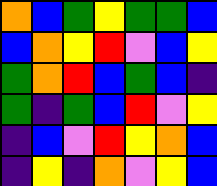[["orange", "blue", "green", "yellow", "green", "green", "blue"], ["blue", "orange", "yellow", "red", "violet", "blue", "yellow"], ["green", "orange", "red", "blue", "green", "blue", "indigo"], ["green", "indigo", "green", "blue", "red", "violet", "yellow"], ["indigo", "blue", "violet", "red", "yellow", "orange", "blue"], ["indigo", "yellow", "indigo", "orange", "violet", "yellow", "blue"]]